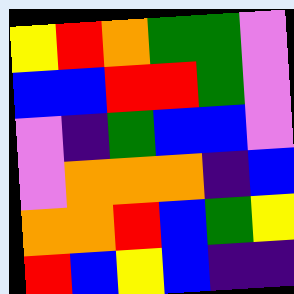[["yellow", "red", "orange", "green", "green", "violet"], ["blue", "blue", "red", "red", "green", "violet"], ["violet", "indigo", "green", "blue", "blue", "violet"], ["violet", "orange", "orange", "orange", "indigo", "blue"], ["orange", "orange", "red", "blue", "green", "yellow"], ["red", "blue", "yellow", "blue", "indigo", "indigo"]]